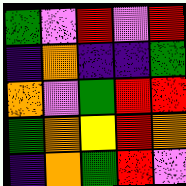[["green", "violet", "red", "violet", "red"], ["indigo", "orange", "indigo", "indigo", "green"], ["orange", "violet", "green", "red", "red"], ["green", "orange", "yellow", "red", "orange"], ["indigo", "orange", "green", "red", "violet"]]